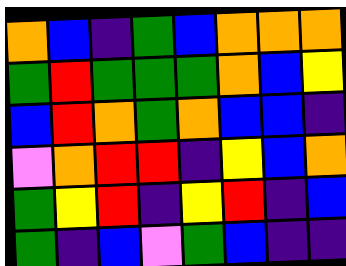[["orange", "blue", "indigo", "green", "blue", "orange", "orange", "orange"], ["green", "red", "green", "green", "green", "orange", "blue", "yellow"], ["blue", "red", "orange", "green", "orange", "blue", "blue", "indigo"], ["violet", "orange", "red", "red", "indigo", "yellow", "blue", "orange"], ["green", "yellow", "red", "indigo", "yellow", "red", "indigo", "blue"], ["green", "indigo", "blue", "violet", "green", "blue", "indigo", "indigo"]]